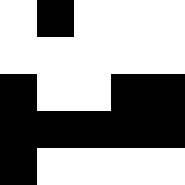[["white", "black", "white", "white", "white"], ["white", "white", "white", "white", "white"], ["black", "white", "white", "black", "black"], ["black", "black", "black", "black", "black"], ["black", "white", "white", "white", "white"]]